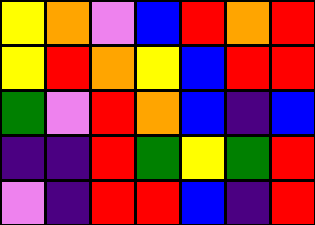[["yellow", "orange", "violet", "blue", "red", "orange", "red"], ["yellow", "red", "orange", "yellow", "blue", "red", "red"], ["green", "violet", "red", "orange", "blue", "indigo", "blue"], ["indigo", "indigo", "red", "green", "yellow", "green", "red"], ["violet", "indigo", "red", "red", "blue", "indigo", "red"]]